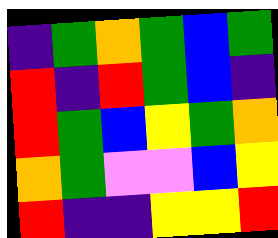[["indigo", "green", "orange", "green", "blue", "green"], ["red", "indigo", "red", "green", "blue", "indigo"], ["red", "green", "blue", "yellow", "green", "orange"], ["orange", "green", "violet", "violet", "blue", "yellow"], ["red", "indigo", "indigo", "yellow", "yellow", "red"]]